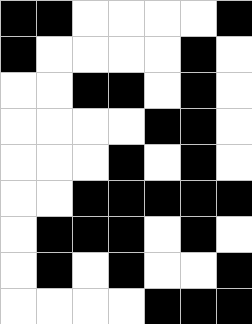[["black", "black", "white", "white", "white", "white", "black"], ["black", "white", "white", "white", "white", "black", "white"], ["white", "white", "black", "black", "white", "black", "white"], ["white", "white", "white", "white", "black", "black", "white"], ["white", "white", "white", "black", "white", "black", "white"], ["white", "white", "black", "black", "black", "black", "black"], ["white", "black", "black", "black", "white", "black", "white"], ["white", "black", "white", "black", "white", "white", "black"], ["white", "white", "white", "white", "black", "black", "black"]]